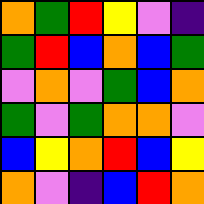[["orange", "green", "red", "yellow", "violet", "indigo"], ["green", "red", "blue", "orange", "blue", "green"], ["violet", "orange", "violet", "green", "blue", "orange"], ["green", "violet", "green", "orange", "orange", "violet"], ["blue", "yellow", "orange", "red", "blue", "yellow"], ["orange", "violet", "indigo", "blue", "red", "orange"]]